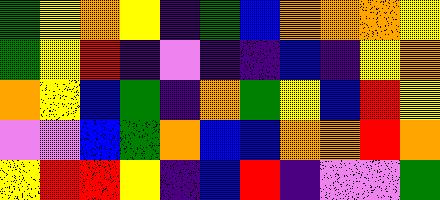[["green", "yellow", "orange", "yellow", "indigo", "green", "blue", "orange", "orange", "orange", "yellow"], ["green", "yellow", "red", "indigo", "violet", "indigo", "indigo", "blue", "indigo", "yellow", "orange"], ["orange", "yellow", "blue", "green", "indigo", "orange", "green", "yellow", "blue", "red", "yellow"], ["violet", "violet", "blue", "green", "orange", "blue", "blue", "orange", "orange", "red", "orange"], ["yellow", "red", "red", "yellow", "indigo", "blue", "red", "indigo", "violet", "violet", "green"]]